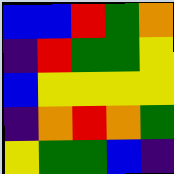[["blue", "blue", "red", "green", "orange"], ["indigo", "red", "green", "green", "yellow"], ["blue", "yellow", "yellow", "yellow", "yellow"], ["indigo", "orange", "red", "orange", "green"], ["yellow", "green", "green", "blue", "indigo"]]